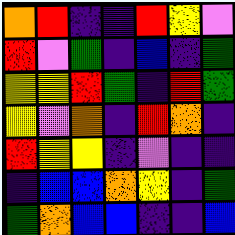[["orange", "red", "indigo", "indigo", "red", "yellow", "violet"], ["red", "violet", "green", "indigo", "blue", "indigo", "green"], ["yellow", "yellow", "red", "green", "indigo", "red", "green"], ["yellow", "violet", "orange", "indigo", "red", "orange", "indigo"], ["red", "yellow", "yellow", "indigo", "violet", "indigo", "indigo"], ["indigo", "blue", "blue", "orange", "yellow", "indigo", "green"], ["green", "orange", "blue", "blue", "indigo", "indigo", "blue"]]